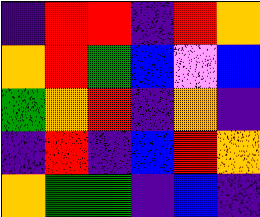[["indigo", "red", "red", "indigo", "red", "orange"], ["orange", "red", "green", "blue", "violet", "blue"], ["green", "orange", "red", "indigo", "orange", "indigo"], ["indigo", "red", "indigo", "blue", "red", "orange"], ["orange", "green", "green", "indigo", "blue", "indigo"]]